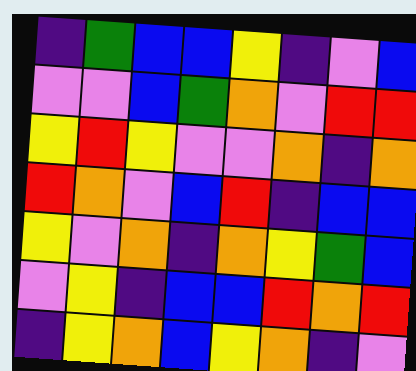[["indigo", "green", "blue", "blue", "yellow", "indigo", "violet", "blue"], ["violet", "violet", "blue", "green", "orange", "violet", "red", "red"], ["yellow", "red", "yellow", "violet", "violet", "orange", "indigo", "orange"], ["red", "orange", "violet", "blue", "red", "indigo", "blue", "blue"], ["yellow", "violet", "orange", "indigo", "orange", "yellow", "green", "blue"], ["violet", "yellow", "indigo", "blue", "blue", "red", "orange", "red"], ["indigo", "yellow", "orange", "blue", "yellow", "orange", "indigo", "violet"]]